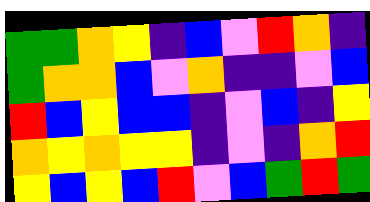[["green", "green", "orange", "yellow", "indigo", "blue", "violet", "red", "orange", "indigo"], ["green", "orange", "orange", "blue", "violet", "orange", "indigo", "indigo", "violet", "blue"], ["red", "blue", "yellow", "blue", "blue", "indigo", "violet", "blue", "indigo", "yellow"], ["orange", "yellow", "orange", "yellow", "yellow", "indigo", "violet", "indigo", "orange", "red"], ["yellow", "blue", "yellow", "blue", "red", "violet", "blue", "green", "red", "green"]]